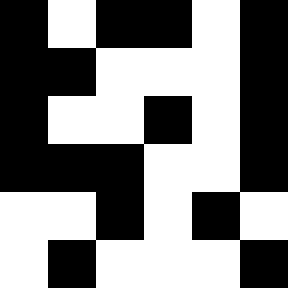[["black", "white", "black", "black", "white", "black"], ["black", "black", "white", "white", "white", "black"], ["black", "white", "white", "black", "white", "black"], ["black", "black", "black", "white", "white", "black"], ["white", "white", "black", "white", "black", "white"], ["white", "black", "white", "white", "white", "black"]]